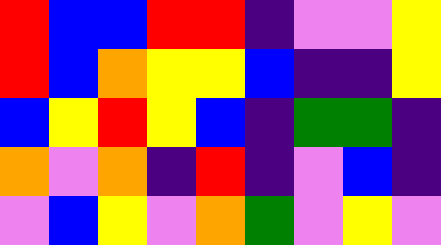[["red", "blue", "blue", "red", "red", "indigo", "violet", "violet", "yellow"], ["red", "blue", "orange", "yellow", "yellow", "blue", "indigo", "indigo", "yellow"], ["blue", "yellow", "red", "yellow", "blue", "indigo", "green", "green", "indigo"], ["orange", "violet", "orange", "indigo", "red", "indigo", "violet", "blue", "indigo"], ["violet", "blue", "yellow", "violet", "orange", "green", "violet", "yellow", "violet"]]